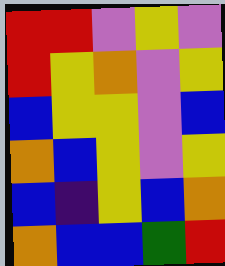[["red", "red", "violet", "yellow", "violet"], ["red", "yellow", "orange", "violet", "yellow"], ["blue", "yellow", "yellow", "violet", "blue"], ["orange", "blue", "yellow", "violet", "yellow"], ["blue", "indigo", "yellow", "blue", "orange"], ["orange", "blue", "blue", "green", "red"]]